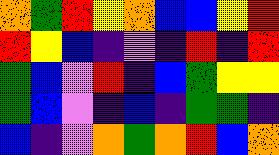[["orange", "green", "red", "yellow", "orange", "blue", "blue", "yellow", "red"], ["red", "yellow", "blue", "indigo", "violet", "indigo", "red", "indigo", "red"], ["green", "blue", "violet", "red", "indigo", "blue", "green", "yellow", "yellow"], ["green", "blue", "violet", "indigo", "blue", "indigo", "green", "green", "indigo"], ["blue", "indigo", "violet", "orange", "green", "orange", "red", "blue", "orange"]]